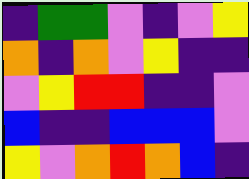[["indigo", "green", "green", "violet", "indigo", "violet", "yellow"], ["orange", "indigo", "orange", "violet", "yellow", "indigo", "indigo"], ["violet", "yellow", "red", "red", "indigo", "indigo", "violet"], ["blue", "indigo", "indigo", "blue", "blue", "blue", "violet"], ["yellow", "violet", "orange", "red", "orange", "blue", "indigo"]]